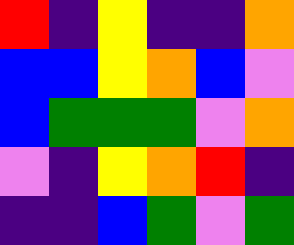[["red", "indigo", "yellow", "indigo", "indigo", "orange"], ["blue", "blue", "yellow", "orange", "blue", "violet"], ["blue", "green", "green", "green", "violet", "orange"], ["violet", "indigo", "yellow", "orange", "red", "indigo"], ["indigo", "indigo", "blue", "green", "violet", "green"]]